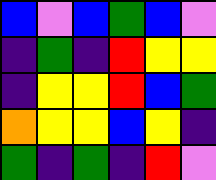[["blue", "violet", "blue", "green", "blue", "violet"], ["indigo", "green", "indigo", "red", "yellow", "yellow"], ["indigo", "yellow", "yellow", "red", "blue", "green"], ["orange", "yellow", "yellow", "blue", "yellow", "indigo"], ["green", "indigo", "green", "indigo", "red", "violet"]]